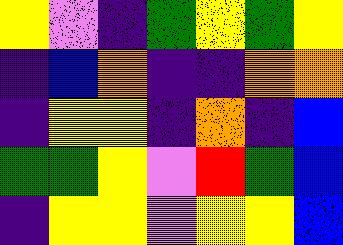[["yellow", "violet", "indigo", "green", "yellow", "green", "yellow"], ["indigo", "blue", "orange", "indigo", "indigo", "orange", "orange"], ["indigo", "yellow", "yellow", "indigo", "orange", "indigo", "blue"], ["green", "green", "yellow", "violet", "red", "green", "blue"], ["indigo", "yellow", "yellow", "violet", "yellow", "yellow", "blue"]]